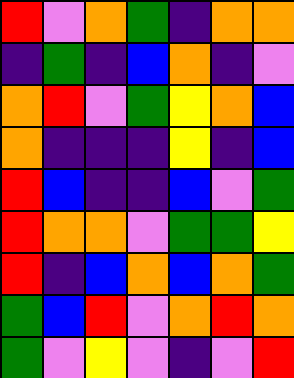[["red", "violet", "orange", "green", "indigo", "orange", "orange"], ["indigo", "green", "indigo", "blue", "orange", "indigo", "violet"], ["orange", "red", "violet", "green", "yellow", "orange", "blue"], ["orange", "indigo", "indigo", "indigo", "yellow", "indigo", "blue"], ["red", "blue", "indigo", "indigo", "blue", "violet", "green"], ["red", "orange", "orange", "violet", "green", "green", "yellow"], ["red", "indigo", "blue", "orange", "blue", "orange", "green"], ["green", "blue", "red", "violet", "orange", "red", "orange"], ["green", "violet", "yellow", "violet", "indigo", "violet", "red"]]